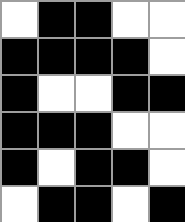[["white", "black", "black", "white", "white"], ["black", "black", "black", "black", "white"], ["black", "white", "white", "black", "black"], ["black", "black", "black", "white", "white"], ["black", "white", "black", "black", "white"], ["white", "black", "black", "white", "black"]]